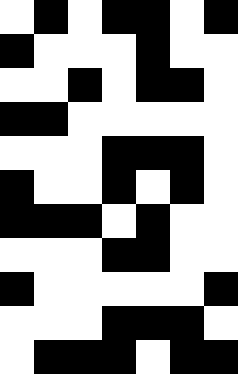[["white", "black", "white", "black", "black", "white", "black"], ["black", "white", "white", "white", "black", "white", "white"], ["white", "white", "black", "white", "black", "black", "white"], ["black", "black", "white", "white", "white", "white", "white"], ["white", "white", "white", "black", "black", "black", "white"], ["black", "white", "white", "black", "white", "black", "white"], ["black", "black", "black", "white", "black", "white", "white"], ["white", "white", "white", "black", "black", "white", "white"], ["black", "white", "white", "white", "white", "white", "black"], ["white", "white", "white", "black", "black", "black", "white"], ["white", "black", "black", "black", "white", "black", "black"]]